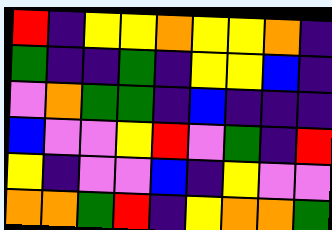[["red", "indigo", "yellow", "yellow", "orange", "yellow", "yellow", "orange", "indigo"], ["green", "indigo", "indigo", "green", "indigo", "yellow", "yellow", "blue", "indigo"], ["violet", "orange", "green", "green", "indigo", "blue", "indigo", "indigo", "indigo"], ["blue", "violet", "violet", "yellow", "red", "violet", "green", "indigo", "red"], ["yellow", "indigo", "violet", "violet", "blue", "indigo", "yellow", "violet", "violet"], ["orange", "orange", "green", "red", "indigo", "yellow", "orange", "orange", "green"]]